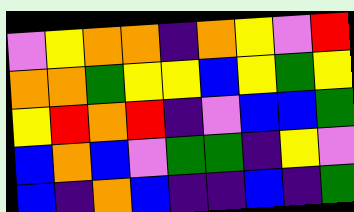[["violet", "yellow", "orange", "orange", "indigo", "orange", "yellow", "violet", "red"], ["orange", "orange", "green", "yellow", "yellow", "blue", "yellow", "green", "yellow"], ["yellow", "red", "orange", "red", "indigo", "violet", "blue", "blue", "green"], ["blue", "orange", "blue", "violet", "green", "green", "indigo", "yellow", "violet"], ["blue", "indigo", "orange", "blue", "indigo", "indigo", "blue", "indigo", "green"]]